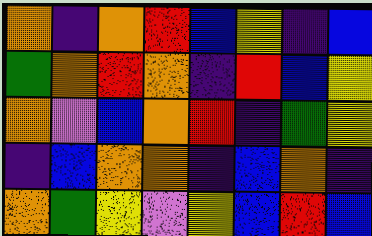[["orange", "indigo", "orange", "red", "blue", "yellow", "indigo", "blue"], ["green", "orange", "red", "orange", "indigo", "red", "blue", "yellow"], ["orange", "violet", "blue", "orange", "red", "indigo", "green", "yellow"], ["indigo", "blue", "orange", "orange", "indigo", "blue", "orange", "indigo"], ["orange", "green", "yellow", "violet", "yellow", "blue", "red", "blue"]]